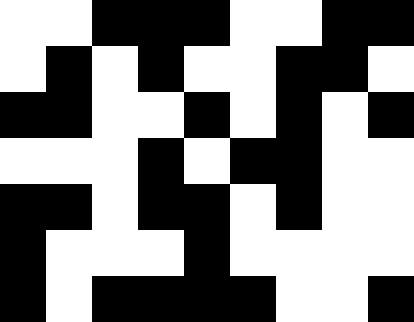[["white", "white", "black", "black", "black", "white", "white", "black", "black"], ["white", "black", "white", "black", "white", "white", "black", "black", "white"], ["black", "black", "white", "white", "black", "white", "black", "white", "black"], ["white", "white", "white", "black", "white", "black", "black", "white", "white"], ["black", "black", "white", "black", "black", "white", "black", "white", "white"], ["black", "white", "white", "white", "black", "white", "white", "white", "white"], ["black", "white", "black", "black", "black", "black", "white", "white", "black"]]